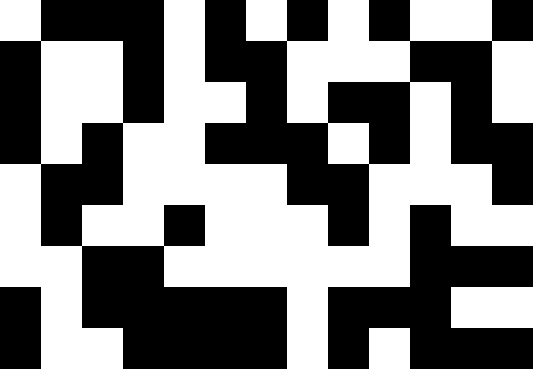[["white", "black", "black", "black", "white", "black", "white", "black", "white", "black", "white", "white", "black"], ["black", "white", "white", "black", "white", "black", "black", "white", "white", "white", "black", "black", "white"], ["black", "white", "white", "black", "white", "white", "black", "white", "black", "black", "white", "black", "white"], ["black", "white", "black", "white", "white", "black", "black", "black", "white", "black", "white", "black", "black"], ["white", "black", "black", "white", "white", "white", "white", "black", "black", "white", "white", "white", "black"], ["white", "black", "white", "white", "black", "white", "white", "white", "black", "white", "black", "white", "white"], ["white", "white", "black", "black", "white", "white", "white", "white", "white", "white", "black", "black", "black"], ["black", "white", "black", "black", "black", "black", "black", "white", "black", "black", "black", "white", "white"], ["black", "white", "white", "black", "black", "black", "black", "white", "black", "white", "black", "black", "black"]]